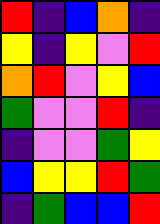[["red", "indigo", "blue", "orange", "indigo"], ["yellow", "indigo", "yellow", "violet", "red"], ["orange", "red", "violet", "yellow", "blue"], ["green", "violet", "violet", "red", "indigo"], ["indigo", "violet", "violet", "green", "yellow"], ["blue", "yellow", "yellow", "red", "green"], ["indigo", "green", "blue", "blue", "red"]]